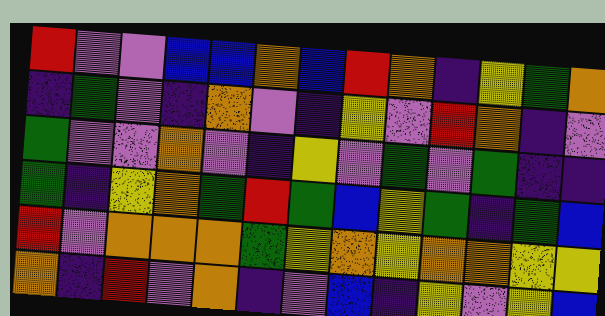[["red", "violet", "violet", "blue", "blue", "orange", "blue", "red", "orange", "indigo", "yellow", "green", "orange"], ["indigo", "green", "violet", "indigo", "orange", "violet", "indigo", "yellow", "violet", "red", "orange", "indigo", "violet"], ["green", "violet", "violet", "orange", "violet", "indigo", "yellow", "violet", "green", "violet", "green", "indigo", "indigo"], ["green", "indigo", "yellow", "orange", "green", "red", "green", "blue", "yellow", "green", "indigo", "green", "blue"], ["red", "violet", "orange", "orange", "orange", "green", "yellow", "orange", "yellow", "orange", "orange", "yellow", "yellow"], ["orange", "indigo", "red", "violet", "orange", "indigo", "violet", "blue", "indigo", "yellow", "violet", "yellow", "blue"]]